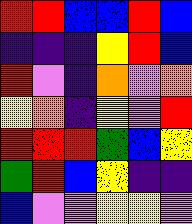[["red", "red", "blue", "blue", "red", "blue"], ["indigo", "indigo", "indigo", "yellow", "red", "blue"], ["red", "violet", "indigo", "orange", "violet", "orange"], ["yellow", "orange", "indigo", "yellow", "violet", "red"], ["red", "red", "red", "green", "blue", "yellow"], ["green", "red", "blue", "yellow", "indigo", "indigo"], ["blue", "violet", "violet", "yellow", "yellow", "violet"]]